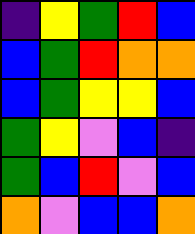[["indigo", "yellow", "green", "red", "blue"], ["blue", "green", "red", "orange", "orange"], ["blue", "green", "yellow", "yellow", "blue"], ["green", "yellow", "violet", "blue", "indigo"], ["green", "blue", "red", "violet", "blue"], ["orange", "violet", "blue", "blue", "orange"]]